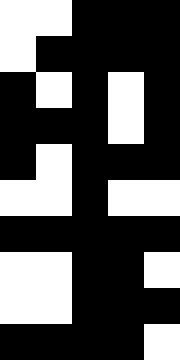[["white", "white", "black", "black", "black"], ["white", "black", "black", "black", "black"], ["black", "white", "black", "white", "black"], ["black", "black", "black", "white", "black"], ["black", "white", "black", "black", "black"], ["white", "white", "black", "white", "white"], ["black", "black", "black", "black", "black"], ["white", "white", "black", "black", "white"], ["white", "white", "black", "black", "black"], ["black", "black", "black", "black", "white"]]